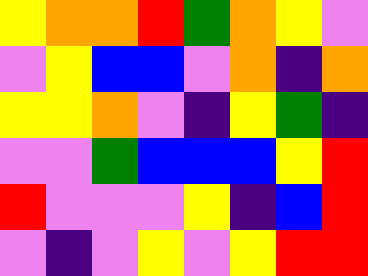[["yellow", "orange", "orange", "red", "green", "orange", "yellow", "violet"], ["violet", "yellow", "blue", "blue", "violet", "orange", "indigo", "orange"], ["yellow", "yellow", "orange", "violet", "indigo", "yellow", "green", "indigo"], ["violet", "violet", "green", "blue", "blue", "blue", "yellow", "red"], ["red", "violet", "violet", "violet", "yellow", "indigo", "blue", "red"], ["violet", "indigo", "violet", "yellow", "violet", "yellow", "red", "red"]]